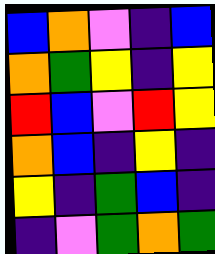[["blue", "orange", "violet", "indigo", "blue"], ["orange", "green", "yellow", "indigo", "yellow"], ["red", "blue", "violet", "red", "yellow"], ["orange", "blue", "indigo", "yellow", "indigo"], ["yellow", "indigo", "green", "blue", "indigo"], ["indigo", "violet", "green", "orange", "green"]]